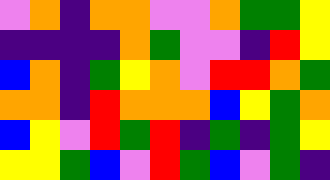[["violet", "orange", "indigo", "orange", "orange", "violet", "violet", "orange", "green", "green", "yellow"], ["indigo", "indigo", "indigo", "indigo", "orange", "green", "violet", "violet", "indigo", "red", "yellow"], ["blue", "orange", "indigo", "green", "yellow", "orange", "violet", "red", "red", "orange", "green"], ["orange", "orange", "indigo", "red", "orange", "orange", "orange", "blue", "yellow", "green", "orange"], ["blue", "yellow", "violet", "red", "green", "red", "indigo", "green", "indigo", "green", "yellow"], ["yellow", "yellow", "green", "blue", "violet", "red", "green", "blue", "violet", "green", "indigo"]]